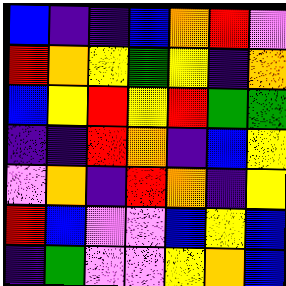[["blue", "indigo", "indigo", "blue", "orange", "red", "violet"], ["red", "orange", "yellow", "green", "yellow", "indigo", "orange"], ["blue", "yellow", "red", "yellow", "red", "green", "green"], ["indigo", "indigo", "red", "orange", "indigo", "blue", "yellow"], ["violet", "orange", "indigo", "red", "orange", "indigo", "yellow"], ["red", "blue", "violet", "violet", "blue", "yellow", "blue"], ["indigo", "green", "violet", "violet", "yellow", "orange", "blue"]]